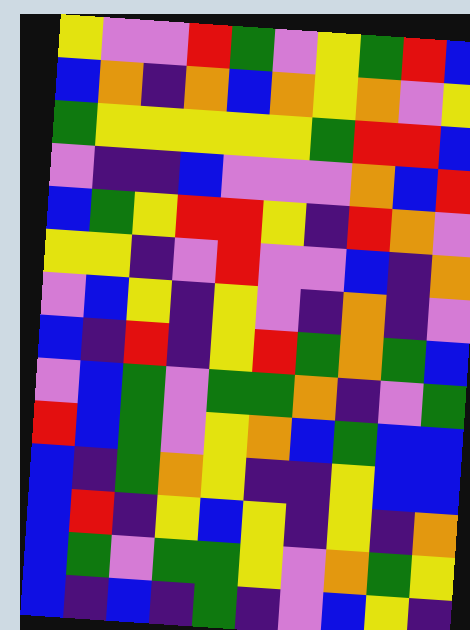[["yellow", "violet", "violet", "red", "green", "violet", "yellow", "green", "red", "blue"], ["blue", "orange", "indigo", "orange", "blue", "orange", "yellow", "orange", "violet", "yellow"], ["green", "yellow", "yellow", "yellow", "yellow", "yellow", "green", "red", "red", "blue"], ["violet", "indigo", "indigo", "blue", "violet", "violet", "violet", "orange", "blue", "red"], ["blue", "green", "yellow", "red", "red", "yellow", "indigo", "red", "orange", "violet"], ["yellow", "yellow", "indigo", "violet", "red", "violet", "violet", "blue", "indigo", "orange"], ["violet", "blue", "yellow", "indigo", "yellow", "violet", "indigo", "orange", "indigo", "violet"], ["blue", "indigo", "red", "indigo", "yellow", "red", "green", "orange", "green", "blue"], ["violet", "blue", "green", "violet", "green", "green", "orange", "indigo", "violet", "green"], ["red", "blue", "green", "violet", "yellow", "orange", "blue", "green", "blue", "blue"], ["blue", "indigo", "green", "orange", "yellow", "indigo", "indigo", "yellow", "blue", "blue"], ["blue", "red", "indigo", "yellow", "blue", "yellow", "indigo", "yellow", "indigo", "orange"], ["blue", "green", "violet", "green", "green", "yellow", "violet", "orange", "green", "yellow"], ["blue", "indigo", "blue", "indigo", "green", "indigo", "violet", "blue", "yellow", "indigo"]]